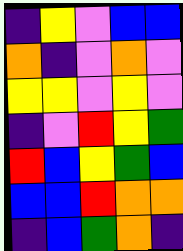[["indigo", "yellow", "violet", "blue", "blue"], ["orange", "indigo", "violet", "orange", "violet"], ["yellow", "yellow", "violet", "yellow", "violet"], ["indigo", "violet", "red", "yellow", "green"], ["red", "blue", "yellow", "green", "blue"], ["blue", "blue", "red", "orange", "orange"], ["indigo", "blue", "green", "orange", "indigo"]]